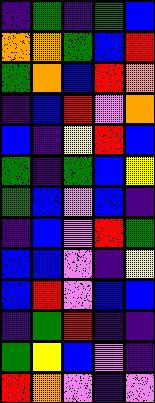[["indigo", "green", "indigo", "green", "blue"], ["orange", "orange", "green", "blue", "red"], ["green", "orange", "blue", "red", "orange"], ["indigo", "blue", "red", "violet", "orange"], ["blue", "indigo", "yellow", "red", "blue"], ["green", "indigo", "green", "blue", "yellow"], ["green", "blue", "violet", "blue", "indigo"], ["indigo", "blue", "violet", "red", "green"], ["blue", "blue", "violet", "indigo", "yellow"], ["blue", "red", "violet", "blue", "blue"], ["indigo", "green", "red", "indigo", "indigo"], ["green", "yellow", "blue", "violet", "indigo"], ["red", "orange", "violet", "indigo", "violet"]]